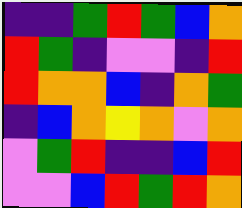[["indigo", "indigo", "green", "red", "green", "blue", "orange"], ["red", "green", "indigo", "violet", "violet", "indigo", "red"], ["red", "orange", "orange", "blue", "indigo", "orange", "green"], ["indigo", "blue", "orange", "yellow", "orange", "violet", "orange"], ["violet", "green", "red", "indigo", "indigo", "blue", "red"], ["violet", "violet", "blue", "red", "green", "red", "orange"]]